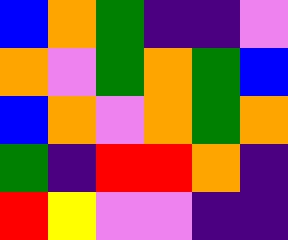[["blue", "orange", "green", "indigo", "indigo", "violet"], ["orange", "violet", "green", "orange", "green", "blue"], ["blue", "orange", "violet", "orange", "green", "orange"], ["green", "indigo", "red", "red", "orange", "indigo"], ["red", "yellow", "violet", "violet", "indigo", "indigo"]]